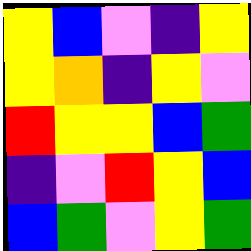[["yellow", "blue", "violet", "indigo", "yellow"], ["yellow", "orange", "indigo", "yellow", "violet"], ["red", "yellow", "yellow", "blue", "green"], ["indigo", "violet", "red", "yellow", "blue"], ["blue", "green", "violet", "yellow", "green"]]